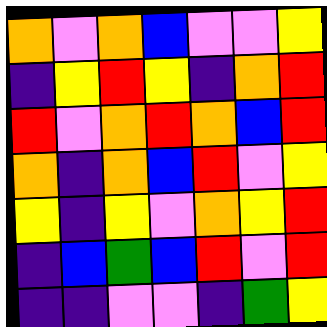[["orange", "violet", "orange", "blue", "violet", "violet", "yellow"], ["indigo", "yellow", "red", "yellow", "indigo", "orange", "red"], ["red", "violet", "orange", "red", "orange", "blue", "red"], ["orange", "indigo", "orange", "blue", "red", "violet", "yellow"], ["yellow", "indigo", "yellow", "violet", "orange", "yellow", "red"], ["indigo", "blue", "green", "blue", "red", "violet", "red"], ["indigo", "indigo", "violet", "violet", "indigo", "green", "yellow"]]